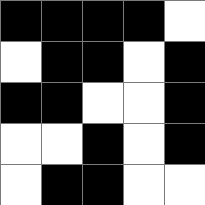[["black", "black", "black", "black", "white"], ["white", "black", "black", "white", "black"], ["black", "black", "white", "white", "black"], ["white", "white", "black", "white", "black"], ["white", "black", "black", "white", "white"]]